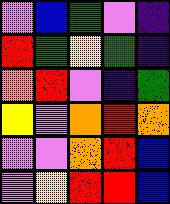[["violet", "blue", "green", "violet", "indigo"], ["red", "green", "yellow", "green", "indigo"], ["orange", "red", "violet", "indigo", "green"], ["yellow", "violet", "orange", "red", "orange"], ["violet", "violet", "orange", "red", "blue"], ["violet", "yellow", "red", "red", "blue"]]